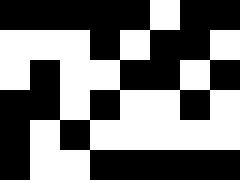[["black", "black", "black", "black", "black", "white", "black", "black"], ["white", "white", "white", "black", "white", "black", "black", "white"], ["white", "black", "white", "white", "black", "black", "white", "black"], ["black", "black", "white", "black", "white", "white", "black", "white"], ["black", "white", "black", "white", "white", "white", "white", "white"], ["black", "white", "white", "black", "black", "black", "black", "black"]]